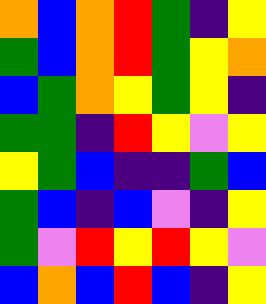[["orange", "blue", "orange", "red", "green", "indigo", "yellow"], ["green", "blue", "orange", "red", "green", "yellow", "orange"], ["blue", "green", "orange", "yellow", "green", "yellow", "indigo"], ["green", "green", "indigo", "red", "yellow", "violet", "yellow"], ["yellow", "green", "blue", "indigo", "indigo", "green", "blue"], ["green", "blue", "indigo", "blue", "violet", "indigo", "yellow"], ["green", "violet", "red", "yellow", "red", "yellow", "violet"], ["blue", "orange", "blue", "red", "blue", "indigo", "yellow"]]